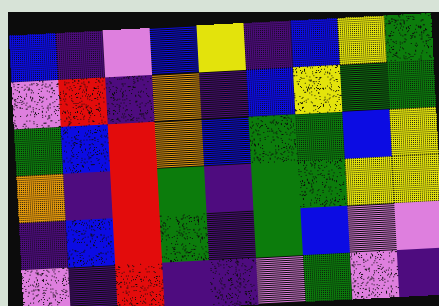[["blue", "indigo", "violet", "blue", "yellow", "indigo", "blue", "yellow", "green"], ["violet", "red", "indigo", "orange", "indigo", "blue", "yellow", "green", "green"], ["green", "blue", "red", "orange", "blue", "green", "green", "blue", "yellow"], ["orange", "indigo", "red", "green", "indigo", "green", "green", "yellow", "yellow"], ["indigo", "blue", "red", "green", "indigo", "green", "blue", "violet", "violet"], ["violet", "indigo", "red", "indigo", "indigo", "violet", "green", "violet", "indigo"]]